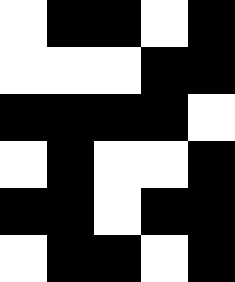[["white", "black", "black", "white", "black"], ["white", "white", "white", "black", "black"], ["black", "black", "black", "black", "white"], ["white", "black", "white", "white", "black"], ["black", "black", "white", "black", "black"], ["white", "black", "black", "white", "black"]]